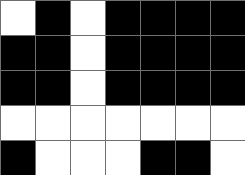[["white", "black", "white", "black", "black", "black", "black"], ["black", "black", "white", "black", "black", "black", "black"], ["black", "black", "white", "black", "black", "black", "black"], ["white", "white", "white", "white", "white", "white", "white"], ["black", "white", "white", "white", "black", "black", "white"]]